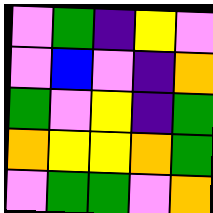[["violet", "green", "indigo", "yellow", "violet"], ["violet", "blue", "violet", "indigo", "orange"], ["green", "violet", "yellow", "indigo", "green"], ["orange", "yellow", "yellow", "orange", "green"], ["violet", "green", "green", "violet", "orange"]]